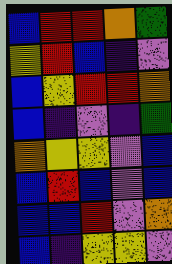[["blue", "red", "red", "orange", "green"], ["yellow", "red", "blue", "indigo", "violet"], ["blue", "yellow", "red", "red", "orange"], ["blue", "indigo", "violet", "indigo", "green"], ["orange", "yellow", "yellow", "violet", "blue"], ["blue", "red", "blue", "violet", "blue"], ["blue", "blue", "red", "violet", "orange"], ["blue", "indigo", "yellow", "yellow", "violet"]]